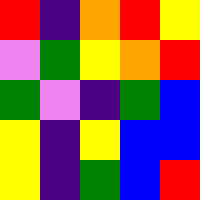[["red", "indigo", "orange", "red", "yellow"], ["violet", "green", "yellow", "orange", "red"], ["green", "violet", "indigo", "green", "blue"], ["yellow", "indigo", "yellow", "blue", "blue"], ["yellow", "indigo", "green", "blue", "red"]]